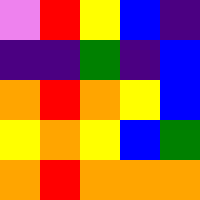[["violet", "red", "yellow", "blue", "indigo"], ["indigo", "indigo", "green", "indigo", "blue"], ["orange", "red", "orange", "yellow", "blue"], ["yellow", "orange", "yellow", "blue", "green"], ["orange", "red", "orange", "orange", "orange"]]